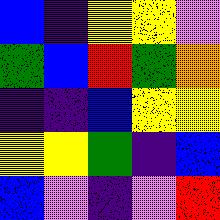[["blue", "indigo", "yellow", "yellow", "violet"], ["green", "blue", "red", "green", "orange"], ["indigo", "indigo", "blue", "yellow", "yellow"], ["yellow", "yellow", "green", "indigo", "blue"], ["blue", "violet", "indigo", "violet", "red"]]